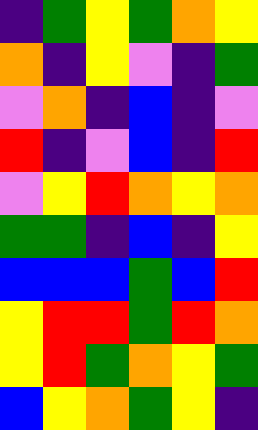[["indigo", "green", "yellow", "green", "orange", "yellow"], ["orange", "indigo", "yellow", "violet", "indigo", "green"], ["violet", "orange", "indigo", "blue", "indigo", "violet"], ["red", "indigo", "violet", "blue", "indigo", "red"], ["violet", "yellow", "red", "orange", "yellow", "orange"], ["green", "green", "indigo", "blue", "indigo", "yellow"], ["blue", "blue", "blue", "green", "blue", "red"], ["yellow", "red", "red", "green", "red", "orange"], ["yellow", "red", "green", "orange", "yellow", "green"], ["blue", "yellow", "orange", "green", "yellow", "indigo"]]